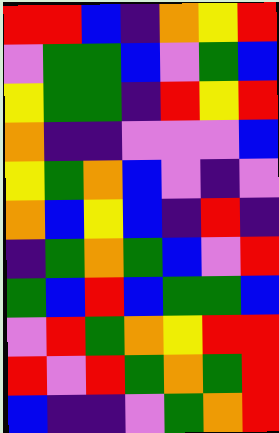[["red", "red", "blue", "indigo", "orange", "yellow", "red"], ["violet", "green", "green", "blue", "violet", "green", "blue"], ["yellow", "green", "green", "indigo", "red", "yellow", "red"], ["orange", "indigo", "indigo", "violet", "violet", "violet", "blue"], ["yellow", "green", "orange", "blue", "violet", "indigo", "violet"], ["orange", "blue", "yellow", "blue", "indigo", "red", "indigo"], ["indigo", "green", "orange", "green", "blue", "violet", "red"], ["green", "blue", "red", "blue", "green", "green", "blue"], ["violet", "red", "green", "orange", "yellow", "red", "red"], ["red", "violet", "red", "green", "orange", "green", "red"], ["blue", "indigo", "indigo", "violet", "green", "orange", "red"]]